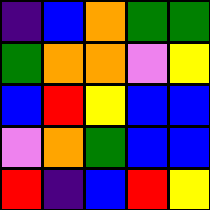[["indigo", "blue", "orange", "green", "green"], ["green", "orange", "orange", "violet", "yellow"], ["blue", "red", "yellow", "blue", "blue"], ["violet", "orange", "green", "blue", "blue"], ["red", "indigo", "blue", "red", "yellow"]]